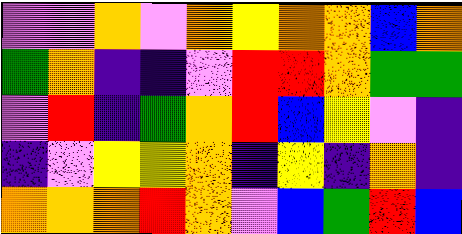[["violet", "violet", "orange", "violet", "orange", "yellow", "orange", "orange", "blue", "orange"], ["green", "orange", "indigo", "indigo", "violet", "red", "red", "orange", "green", "green"], ["violet", "red", "indigo", "green", "orange", "red", "blue", "yellow", "violet", "indigo"], ["indigo", "violet", "yellow", "yellow", "orange", "indigo", "yellow", "indigo", "orange", "indigo"], ["orange", "orange", "orange", "red", "orange", "violet", "blue", "green", "red", "blue"]]